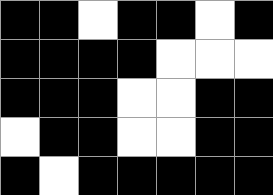[["black", "black", "white", "black", "black", "white", "black"], ["black", "black", "black", "black", "white", "white", "white"], ["black", "black", "black", "white", "white", "black", "black"], ["white", "black", "black", "white", "white", "black", "black"], ["black", "white", "black", "black", "black", "black", "black"]]